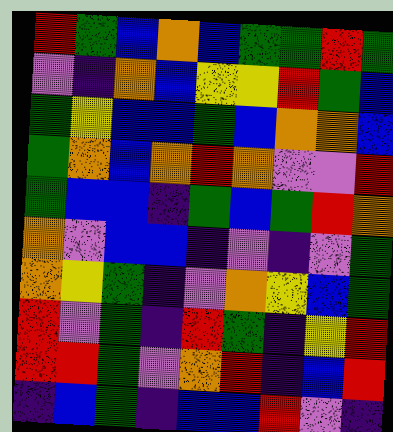[["red", "green", "blue", "orange", "blue", "green", "green", "red", "green"], ["violet", "indigo", "orange", "blue", "yellow", "yellow", "red", "green", "blue"], ["green", "yellow", "blue", "blue", "green", "blue", "orange", "orange", "blue"], ["green", "orange", "blue", "orange", "red", "orange", "violet", "violet", "red"], ["green", "blue", "blue", "indigo", "green", "blue", "green", "red", "orange"], ["orange", "violet", "blue", "blue", "indigo", "violet", "indigo", "violet", "green"], ["orange", "yellow", "green", "indigo", "violet", "orange", "yellow", "blue", "green"], ["red", "violet", "green", "indigo", "red", "green", "indigo", "yellow", "red"], ["red", "red", "green", "violet", "orange", "red", "indigo", "blue", "red"], ["indigo", "blue", "green", "indigo", "blue", "blue", "red", "violet", "indigo"]]